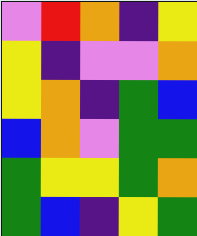[["violet", "red", "orange", "indigo", "yellow"], ["yellow", "indigo", "violet", "violet", "orange"], ["yellow", "orange", "indigo", "green", "blue"], ["blue", "orange", "violet", "green", "green"], ["green", "yellow", "yellow", "green", "orange"], ["green", "blue", "indigo", "yellow", "green"]]